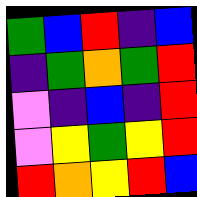[["green", "blue", "red", "indigo", "blue"], ["indigo", "green", "orange", "green", "red"], ["violet", "indigo", "blue", "indigo", "red"], ["violet", "yellow", "green", "yellow", "red"], ["red", "orange", "yellow", "red", "blue"]]